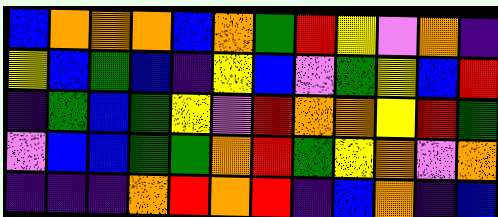[["blue", "orange", "orange", "orange", "blue", "orange", "green", "red", "yellow", "violet", "orange", "indigo"], ["yellow", "blue", "green", "blue", "indigo", "yellow", "blue", "violet", "green", "yellow", "blue", "red"], ["indigo", "green", "blue", "green", "yellow", "violet", "red", "orange", "orange", "yellow", "red", "green"], ["violet", "blue", "blue", "green", "green", "orange", "red", "green", "yellow", "orange", "violet", "orange"], ["indigo", "indigo", "indigo", "orange", "red", "orange", "red", "indigo", "blue", "orange", "indigo", "blue"]]